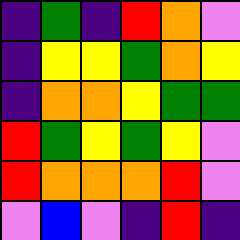[["indigo", "green", "indigo", "red", "orange", "violet"], ["indigo", "yellow", "yellow", "green", "orange", "yellow"], ["indigo", "orange", "orange", "yellow", "green", "green"], ["red", "green", "yellow", "green", "yellow", "violet"], ["red", "orange", "orange", "orange", "red", "violet"], ["violet", "blue", "violet", "indigo", "red", "indigo"]]